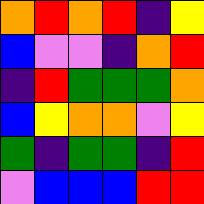[["orange", "red", "orange", "red", "indigo", "yellow"], ["blue", "violet", "violet", "indigo", "orange", "red"], ["indigo", "red", "green", "green", "green", "orange"], ["blue", "yellow", "orange", "orange", "violet", "yellow"], ["green", "indigo", "green", "green", "indigo", "red"], ["violet", "blue", "blue", "blue", "red", "red"]]